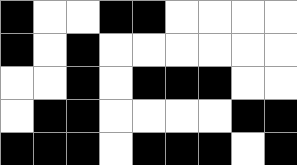[["black", "white", "white", "black", "black", "white", "white", "white", "white"], ["black", "white", "black", "white", "white", "white", "white", "white", "white"], ["white", "white", "black", "white", "black", "black", "black", "white", "white"], ["white", "black", "black", "white", "white", "white", "white", "black", "black"], ["black", "black", "black", "white", "black", "black", "black", "white", "black"]]